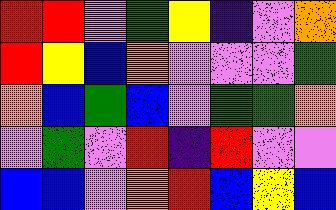[["red", "red", "violet", "green", "yellow", "indigo", "violet", "orange"], ["red", "yellow", "blue", "orange", "violet", "violet", "violet", "green"], ["orange", "blue", "green", "blue", "violet", "green", "green", "orange"], ["violet", "green", "violet", "red", "indigo", "red", "violet", "violet"], ["blue", "blue", "violet", "orange", "red", "blue", "yellow", "blue"]]